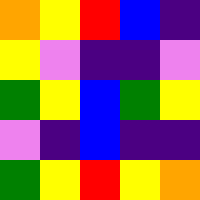[["orange", "yellow", "red", "blue", "indigo"], ["yellow", "violet", "indigo", "indigo", "violet"], ["green", "yellow", "blue", "green", "yellow"], ["violet", "indigo", "blue", "indigo", "indigo"], ["green", "yellow", "red", "yellow", "orange"]]